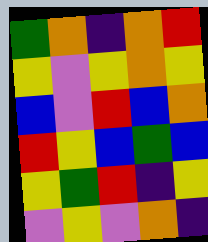[["green", "orange", "indigo", "orange", "red"], ["yellow", "violet", "yellow", "orange", "yellow"], ["blue", "violet", "red", "blue", "orange"], ["red", "yellow", "blue", "green", "blue"], ["yellow", "green", "red", "indigo", "yellow"], ["violet", "yellow", "violet", "orange", "indigo"]]